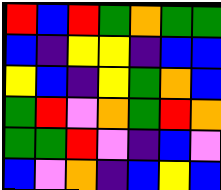[["red", "blue", "red", "green", "orange", "green", "green"], ["blue", "indigo", "yellow", "yellow", "indigo", "blue", "blue"], ["yellow", "blue", "indigo", "yellow", "green", "orange", "blue"], ["green", "red", "violet", "orange", "green", "red", "orange"], ["green", "green", "red", "violet", "indigo", "blue", "violet"], ["blue", "violet", "orange", "indigo", "blue", "yellow", "blue"]]